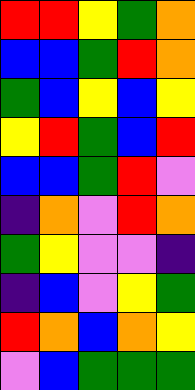[["red", "red", "yellow", "green", "orange"], ["blue", "blue", "green", "red", "orange"], ["green", "blue", "yellow", "blue", "yellow"], ["yellow", "red", "green", "blue", "red"], ["blue", "blue", "green", "red", "violet"], ["indigo", "orange", "violet", "red", "orange"], ["green", "yellow", "violet", "violet", "indigo"], ["indigo", "blue", "violet", "yellow", "green"], ["red", "orange", "blue", "orange", "yellow"], ["violet", "blue", "green", "green", "green"]]